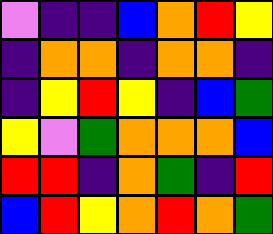[["violet", "indigo", "indigo", "blue", "orange", "red", "yellow"], ["indigo", "orange", "orange", "indigo", "orange", "orange", "indigo"], ["indigo", "yellow", "red", "yellow", "indigo", "blue", "green"], ["yellow", "violet", "green", "orange", "orange", "orange", "blue"], ["red", "red", "indigo", "orange", "green", "indigo", "red"], ["blue", "red", "yellow", "orange", "red", "orange", "green"]]